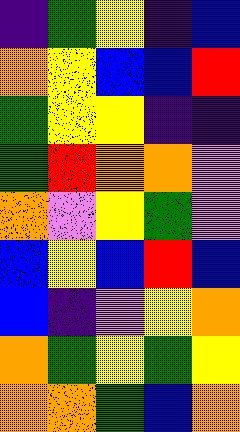[["indigo", "green", "yellow", "indigo", "blue"], ["orange", "yellow", "blue", "blue", "red"], ["green", "yellow", "yellow", "indigo", "indigo"], ["green", "red", "orange", "orange", "violet"], ["orange", "violet", "yellow", "green", "violet"], ["blue", "yellow", "blue", "red", "blue"], ["blue", "indigo", "violet", "yellow", "orange"], ["orange", "green", "yellow", "green", "yellow"], ["orange", "orange", "green", "blue", "orange"]]